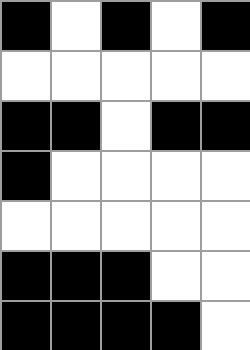[["black", "white", "black", "white", "black"], ["white", "white", "white", "white", "white"], ["black", "black", "white", "black", "black"], ["black", "white", "white", "white", "white"], ["white", "white", "white", "white", "white"], ["black", "black", "black", "white", "white"], ["black", "black", "black", "black", "white"]]